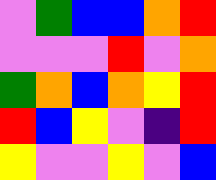[["violet", "green", "blue", "blue", "orange", "red"], ["violet", "violet", "violet", "red", "violet", "orange"], ["green", "orange", "blue", "orange", "yellow", "red"], ["red", "blue", "yellow", "violet", "indigo", "red"], ["yellow", "violet", "violet", "yellow", "violet", "blue"]]